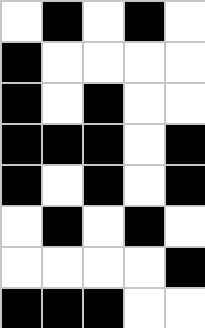[["white", "black", "white", "black", "white"], ["black", "white", "white", "white", "white"], ["black", "white", "black", "white", "white"], ["black", "black", "black", "white", "black"], ["black", "white", "black", "white", "black"], ["white", "black", "white", "black", "white"], ["white", "white", "white", "white", "black"], ["black", "black", "black", "white", "white"]]